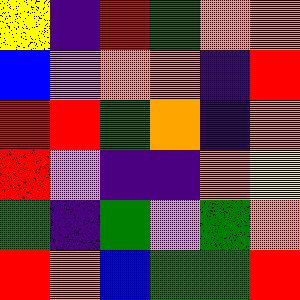[["yellow", "indigo", "red", "green", "orange", "orange"], ["blue", "violet", "orange", "orange", "indigo", "red"], ["red", "red", "green", "orange", "indigo", "orange"], ["red", "violet", "indigo", "indigo", "orange", "yellow"], ["green", "indigo", "green", "violet", "green", "orange"], ["red", "orange", "blue", "green", "green", "red"]]